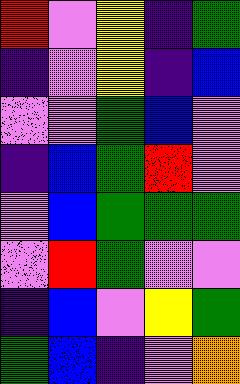[["red", "violet", "yellow", "indigo", "green"], ["indigo", "violet", "yellow", "indigo", "blue"], ["violet", "violet", "green", "blue", "violet"], ["indigo", "blue", "green", "red", "violet"], ["violet", "blue", "green", "green", "green"], ["violet", "red", "green", "violet", "violet"], ["indigo", "blue", "violet", "yellow", "green"], ["green", "blue", "indigo", "violet", "orange"]]